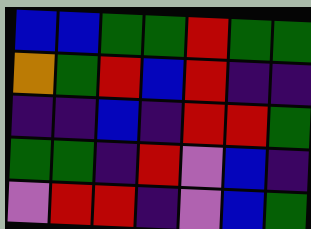[["blue", "blue", "green", "green", "red", "green", "green"], ["orange", "green", "red", "blue", "red", "indigo", "indigo"], ["indigo", "indigo", "blue", "indigo", "red", "red", "green"], ["green", "green", "indigo", "red", "violet", "blue", "indigo"], ["violet", "red", "red", "indigo", "violet", "blue", "green"]]